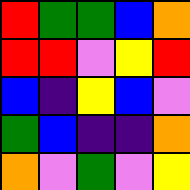[["red", "green", "green", "blue", "orange"], ["red", "red", "violet", "yellow", "red"], ["blue", "indigo", "yellow", "blue", "violet"], ["green", "blue", "indigo", "indigo", "orange"], ["orange", "violet", "green", "violet", "yellow"]]